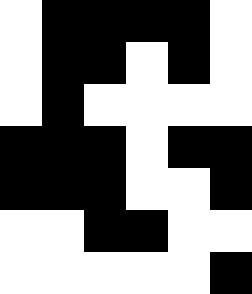[["white", "black", "black", "black", "black", "white"], ["white", "black", "black", "white", "black", "white"], ["white", "black", "white", "white", "white", "white"], ["black", "black", "black", "white", "black", "black"], ["black", "black", "black", "white", "white", "black"], ["white", "white", "black", "black", "white", "white"], ["white", "white", "white", "white", "white", "black"]]